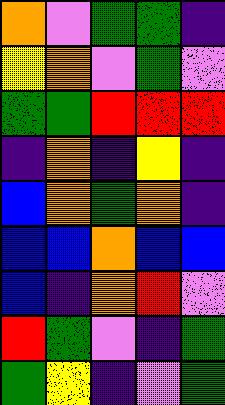[["orange", "violet", "green", "green", "indigo"], ["yellow", "orange", "violet", "green", "violet"], ["green", "green", "red", "red", "red"], ["indigo", "orange", "indigo", "yellow", "indigo"], ["blue", "orange", "green", "orange", "indigo"], ["blue", "blue", "orange", "blue", "blue"], ["blue", "indigo", "orange", "red", "violet"], ["red", "green", "violet", "indigo", "green"], ["green", "yellow", "indigo", "violet", "green"]]